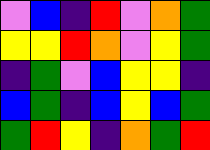[["violet", "blue", "indigo", "red", "violet", "orange", "green"], ["yellow", "yellow", "red", "orange", "violet", "yellow", "green"], ["indigo", "green", "violet", "blue", "yellow", "yellow", "indigo"], ["blue", "green", "indigo", "blue", "yellow", "blue", "green"], ["green", "red", "yellow", "indigo", "orange", "green", "red"]]